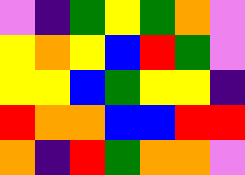[["violet", "indigo", "green", "yellow", "green", "orange", "violet"], ["yellow", "orange", "yellow", "blue", "red", "green", "violet"], ["yellow", "yellow", "blue", "green", "yellow", "yellow", "indigo"], ["red", "orange", "orange", "blue", "blue", "red", "red"], ["orange", "indigo", "red", "green", "orange", "orange", "violet"]]